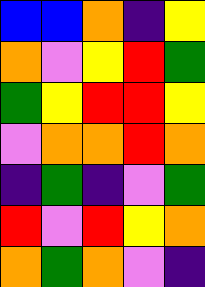[["blue", "blue", "orange", "indigo", "yellow"], ["orange", "violet", "yellow", "red", "green"], ["green", "yellow", "red", "red", "yellow"], ["violet", "orange", "orange", "red", "orange"], ["indigo", "green", "indigo", "violet", "green"], ["red", "violet", "red", "yellow", "orange"], ["orange", "green", "orange", "violet", "indigo"]]